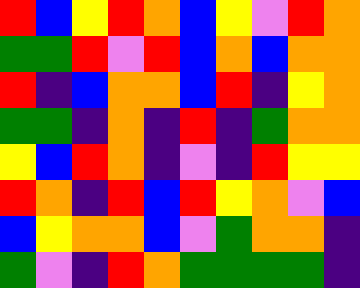[["red", "blue", "yellow", "red", "orange", "blue", "yellow", "violet", "red", "orange"], ["green", "green", "red", "violet", "red", "blue", "orange", "blue", "orange", "orange"], ["red", "indigo", "blue", "orange", "orange", "blue", "red", "indigo", "yellow", "orange"], ["green", "green", "indigo", "orange", "indigo", "red", "indigo", "green", "orange", "orange"], ["yellow", "blue", "red", "orange", "indigo", "violet", "indigo", "red", "yellow", "yellow"], ["red", "orange", "indigo", "red", "blue", "red", "yellow", "orange", "violet", "blue"], ["blue", "yellow", "orange", "orange", "blue", "violet", "green", "orange", "orange", "indigo"], ["green", "violet", "indigo", "red", "orange", "green", "green", "green", "green", "indigo"]]